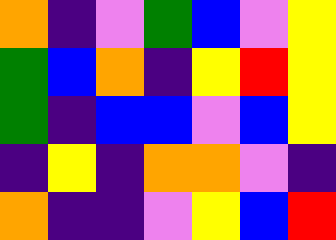[["orange", "indigo", "violet", "green", "blue", "violet", "yellow"], ["green", "blue", "orange", "indigo", "yellow", "red", "yellow"], ["green", "indigo", "blue", "blue", "violet", "blue", "yellow"], ["indigo", "yellow", "indigo", "orange", "orange", "violet", "indigo"], ["orange", "indigo", "indigo", "violet", "yellow", "blue", "red"]]